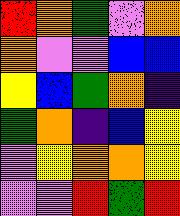[["red", "orange", "green", "violet", "orange"], ["orange", "violet", "violet", "blue", "blue"], ["yellow", "blue", "green", "orange", "indigo"], ["green", "orange", "indigo", "blue", "yellow"], ["violet", "yellow", "orange", "orange", "yellow"], ["violet", "violet", "red", "green", "red"]]